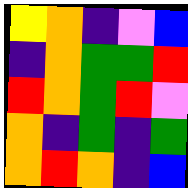[["yellow", "orange", "indigo", "violet", "blue"], ["indigo", "orange", "green", "green", "red"], ["red", "orange", "green", "red", "violet"], ["orange", "indigo", "green", "indigo", "green"], ["orange", "red", "orange", "indigo", "blue"]]